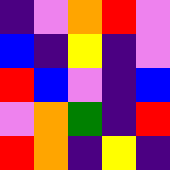[["indigo", "violet", "orange", "red", "violet"], ["blue", "indigo", "yellow", "indigo", "violet"], ["red", "blue", "violet", "indigo", "blue"], ["violet", "orange", "green", "indigo", "red"], ["red", "orange", "indigo", "yellow", "indigo"]]